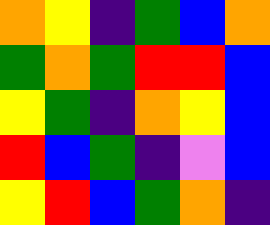[["orange", "yellow", "indigo", "green", "blue", "orange"], ["green", "orange", "green", "red", "red", "blue"], ["yellow", "green", "indigo", "orange", "yellow", "blue"], ["red", "blue", "green", "indigo", "violet", "blue"], ["yellow", "red", "blue", "green", "orange", "indigo"]]